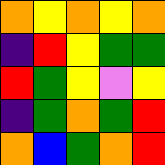[["orange", "yellow", "orange", "yellow", "orange"], ["indigo", "red", "yellow", "green", "green"], ["red", "green", "yellow", "violet", "yellow"], ["indigo", "green", "orange", "green", "red"], ["orange", "blue", "green", "orange", "red"]]